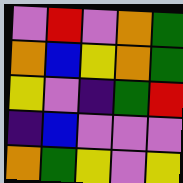[["violet", "red", "violet", "orange", "green"], ["orange", "blue", "yellow", "orange", "green"], ["yellow", "violet", "indigo", "green", "red"], ["indigo", "blue", "violet", "violet", "violet"], ["orange", "green", "yellow", "violet", "yellow"]]